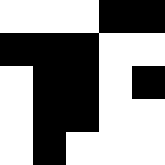[["white", "white", "white", "black", "black"], ["black", "black", "black", "white", "white"], ["white", "black", "black", "white", "black"], ["white", "black", "black", "white", "white"], ["white", "black", "white", "white", "white"]]